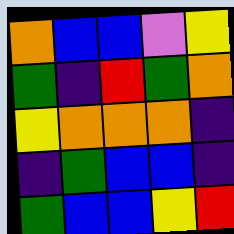[["orange", "blue", "blue", "violet", "yellow"], ["green", "indigo", "red", "green", "orange"], ["yellow", "orange", "orange", "orange", "indigo"], ["indigo", "green", "blue", "blue", "indigo"], ["green", "blue", "blue", "yellow", "red"]]